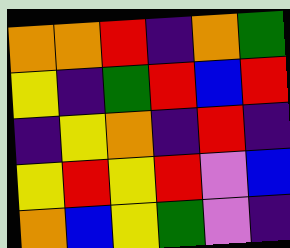[["orange", "orange", "red", "indigo", "orange", "green"], ["yellow", "indigo", "green", "red", "blue", "red"], ["indigo", "yellow", "orange", "indigo", "red", "indigo"], ["yellow", "red", "yellow", "red", "violet", "blue"], ["orange", "blue", "yellow", "green", "violet", "indigo"]]